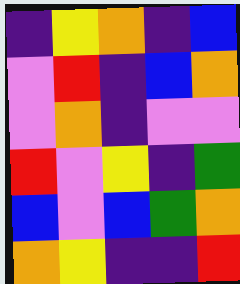[["indigo", "yellow", "orange", "indigo", "blue"], ["violet", "red", "indigo", "blue", "orange"], ["violet", "orange", "indigo", "violet", "violet"], ["red", "violet", "yellow", "indigo", "green"], ["blue", "violet", "blue", "green", "orange"], ["orange", "yellow", "indigo", "indigo", "red"]]